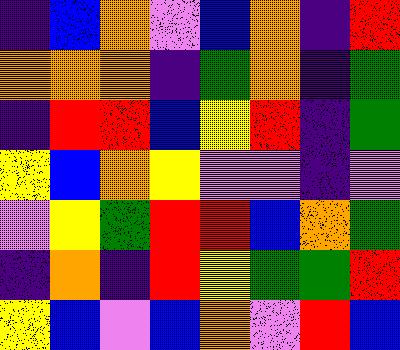[["indigo", "blue", "orange", "violet", "blue", "orange", "indigo", "red"], ["orange", "orange", "orange", "indigo", "green", "orange", "indigo", "green"], ["indigo", "red", "red", "blue", "yellow", "red", "indigo", "green"], ["yellow", "blue", "orange", "yellow", "violet", "violet", "indigo", "violet"], ["violet", "yellow", "green", "red", "red", "blue", "orange", "green"], ["indigo", "orange", "indigo", "red", "yellow", "green", "green", "red"], ["yellow", "blue", "violet", "blue", "orange", "violet", "red", "blue"]]